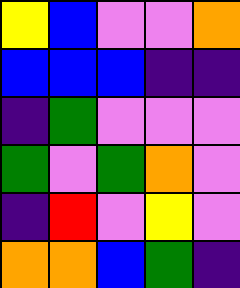[["yellow", "blue", "violet", "violet", "orange"], ["blue", "blue", "blue", "indigo", "indigo"], ["indigo", "green", "violet", "violet", "violet"], ["green", "violet", "green", "orange", "violet"], ["indigo", "red", "violet", "yellow", "violet"], ["orange", "orange", "blue", "green", "indigo"]]